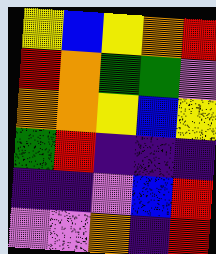[["yellow", "blue", "yellow", "orange", "red"], ["red", "orange", "green", "green", "violet"], ["orange", "orange", "yellow", "blue", "yellow"], ["green", "red", "indigo", "indigo", "indigo"], ["indigo", "indigo", "violet", "blue", "red"], ["violet", "violet", "orange", "indigo", "red"]]